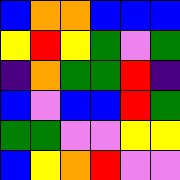[["blue", "orange", "orange", "blue", "blue", "blue"], ["yellow", "red", "yellow", "green", "violet", "green"], ["indigo", "orange", "green", "green", "red", "indigo"], ["blue", "violet", "blue", "blue", "red", "green"], ["green", "green", "violet", "violet", "yellow", "yellow"], ["blue", "yellow", "orange", "red", "violet", "violet"]]